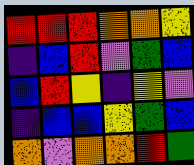[["red", "red", "red", "orange", "orange", "yellow"], ["indigo", "blue", "red", "violet", "green", "blue"], ["blue", "red", "yellow", "indigo", "yellow", "violet"], ["indigo", "blue", "blue", "yellow", "green", "blue"], ["orange", "violet", "orange", "orange", "red", "green"]]